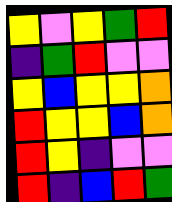[["yellow", "violet", "yellow", "green", "red"], ["indigo", "green", "red", "violet", "violet"], ["yellow", "blue", "yellow", "yellow", "orange"], ["red", "yellow", "yellow", "blue", "orange"], ["red", "yellow", "indigo", "violet", "violet"], ["red", "indigo", "blue", "red", "green"]]